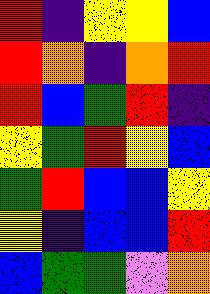[["red", "indigo", "yellow", "yellow", "blue"], ["red", "orange", "indigo", "orange", "red"], ["red", "blue", "green", "red", "indigo"], ["yellow", "green", "red", "yellow", "blue"], ["green", "red", "blue", "blue", "yellow"], ["yellow", "indigo", "blue", "blue", "red"], ["blue", "green", "green", "violet", "orange"]]